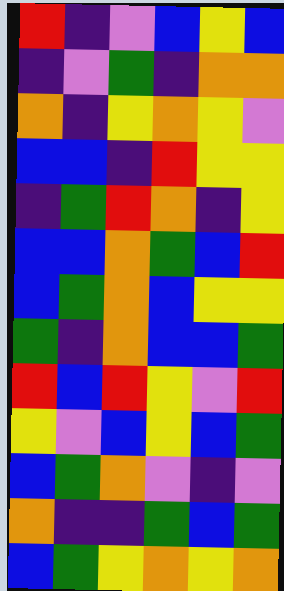[["red", "indigo", "violet", "blue", "yellow", "blue"], ["indigo", "violet", "green", "indigo", "orange", "orange"], ["orange", "indigo", "yellow", "orange", "yellow", "violet"], ["blue", "blue", "indigo", "red", "yellow", "yellow"], ["indigo", "green", "red", "orange", "indigo", "yellow"], ["blue", "blue", "orange", "green", "blue", "red"], ["blue", "green", "orange", "blue", "yellow", "yellow"], ["green", "indigo", "orange", "blue", "blue", "green"], ["red", "blue", "red", "yellow", "violet", "red"], ["yellow", "violet", "blue", "yellow", "blue", "green"], ["blue", "green", "orange", "violet", "indigo", "violet"], ["orange", "indigo", "indigo", "green", "blue", "green"], ["blue", "green", "yellow", "orange", "yellow", "orange"]]